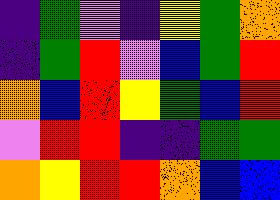[["indigo", "green", "violet", "indigo", "yellow", "green", "orange"], ["indigo", "green", "red", "violet", "blue", "green", "red"], ["orange", "blue", "red", "yellow", "green", "blue", "red"], ["violet", "red", "red", "indigo", "indigo", "green", "green"], ["orange", "yellow", "red", "red", "orange", "blue", "blue"]]